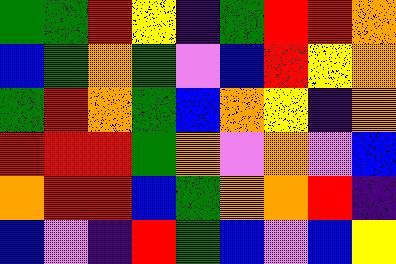[["green", "green", "red", "yellow", "indigo", "green", "red", "red", "orange"], ["blue", "green", "orange", "green", "violet", "blue", "red", "yellow", "orange"], ["green", "red", "orange", "green", "blue", "orange", "yellow", "indigo", "orange"], ["red", "red", "red", "green", "orange", "violet", "orange", "violet", "blue"], ["orange", "red", "red", "blue", "green", "orange", "orange", "red", "indigo"], ["blue", "violet", "indigo", "red", "green", "blue", "violet", "blue", "yellow"]]